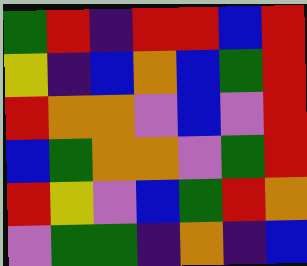[["green", "red", "indigo", "red", "red", "blue", "red"], ["yellow", "indigo", "blue", "orange", "blue", "green", "red"], ["red", "orange", "orange", "violet", "blue", "violet", "red"], ["blue", "green", "orange", "orange", "violet", "green", "red"], ["red", "yellow", "violet", "blue", "green", "red", "orange"], ["violet", "green", "green", "indigo", "orange", "indigo", "blue"]]